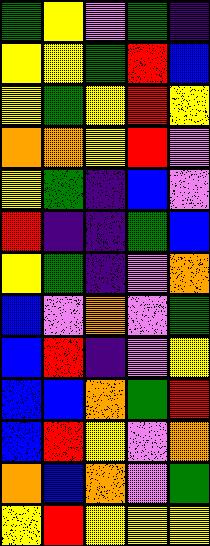[["green", "yellow", "violet", "green", "indigo"], ["yellow", "yellow", "green", "red", "blue"], ["yellow", "green", "yellow", "red", "yellow"], ["orange", "orange", "yellow", "red", "violet"], ["yellow", "green", "indigo", "blue", "violet"], ["red", "indigo", "indigo", "green", "blue"], ["yellow", "green", "indigo", "violet", "orange"], ["blue", "violet", "orange", "violet", "green"], ["blue", "red", "indigo", "violet", "yellow"], ["blue", "blue", "orange", "green", "red"], ["blue", "red", "yellow", "violet", "orange"], ["orange", "blue", "orange", "violet", "green"], ["yellow", "red", "yellow", "yellow", "yellow"]]